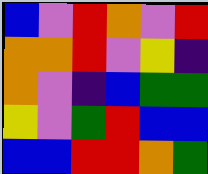[["blue", "violet", "red", "orange", "violet", "red"], ["orange", "orange", "red", "violet", "yellow", "indigo"], ["orange", "violet", "indigo", "blue", "green", "green"], ["yellow", "violet", "green", "red", "blue", "blue"], ["blue", "blue", "red", "red", "orange", "green"]]